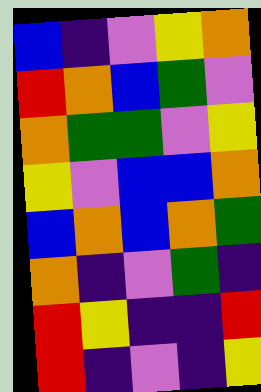[["blue", "indigo", "violet", "yellow", "orange"], ["red", "orange", "blue", "green", "violet"], ["orange", "green", "green", "violet", "yellow"], ["yellow", "violet", "blue", "blue", "orange"], ["blue", "orange", "blue", "orange", "green"], ["orange", "indigo", "violet", "green", "indigo"], ["red", "yellow", "indigo", "indigo", "red"], ["red", "indigo", "violet", "indigo", "yellow"]]